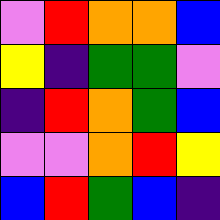[["violet", "red", "orange", "orange", "blue"], ["yellow", "indigo", "green", "green", "violet"], ["indigo", "red", "orange", "green", "blue"], ["violet", "violet", "orange", "red", "yellow"], ["blue", "red", "green", "blue", "indigo"]]